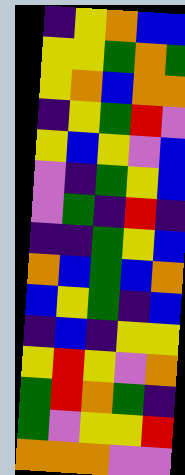[["indigo", "yellow", "orange", "blue", "blue"], ["yellow", "yellow", "green", "orange", "green"], ["yellow", "orange", "blue", "orange", "orange"], ["indigo", "yellow", "green", "red", "violet"], ["yellow", "blue", "yellow", "violet", "blue"], ["violet", "indigo", "green", "yellow", "blue"], ["violet", "green", "indigo", "red", "indigo"], ["indigo", "indigo", "green", "yellow", "blue"], ["orange", "blue", "green", "blue", "orange"], ["blue", "yellow", "green", "indigo", "blue"], ["indigo", "blue", "indigo", "yellow", "yellow"], ["yellow", "red", "yellow", "violet", "orange"], ["green", "red", "orange", "green", "indigo"], ["green", "violet", "yellow", "yellow", "red"], ["orange", "orange", "orange", "violet", "violet"]]